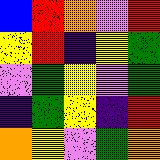[["blue", "red", "orange", "violet", "red"], ["yellow", "red", "indigo", "yellow", "green"], ["violet", "green", "yellow", "violet", "green"], ["indigo", "green", "yellow", "indigo", "red"], ["orange", "yellow", "violet", "green", "orange"]]